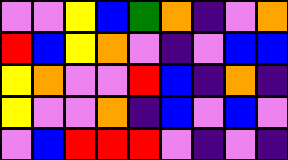[["violet", "violet", "yellow", "blue", "green", "orange", "indigo", "violet", "orange"], ["red", "blue", "yellow", "orange", "violet", "indigo", "violet", "blue", "blue"], ["yellow", "orange", "violet", "violet", "red", "blue", "indigo", "orange", "indigo"], ["yellow", "violet", "violet", "orange", "indigo", "blue", "violet", "blue", "violet"], ["violet", "blue", "red", "red", "red", "violet", "indigo", "violet", "indigo"]]